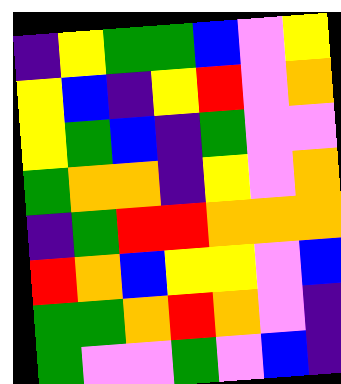[["indigo", "yellow", "green", "green", "blue", "violet", "yellow"], ["yellow", "blue", "indigo", "yellow", "red", "violet", "orange"], ["yellow", "green", "blue", "indigo", "green", "violet", "violet"], ["green", "orange", "orange", "indigo", "yellow", "violet", "orange"], ["indigo", "green", "red", "red", "orange", "orange", "orange"], ["red", "orange", "blue", "yellow", "yellow", "violet", "blue"], ["green", "green", "orange", "red", "orange", "violet", "indigo"], ["green", "violet", "violet", "green", "violet", "blue", "indigo"]]